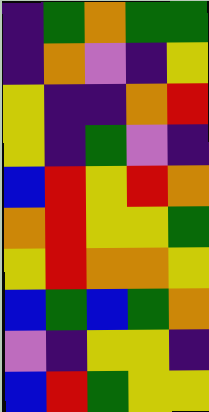[["indigo", "green", "orange", "green", "green"], ["indigo", "orange", "violet", "indigo", "yellow"], ["yellow", "indigo", "indigo", "orange", "red"], ["yellow", "indigo", "green", "violet", "indigo"], ["blue", "red", "yellow", "red", "orange"], ["orange", "red", "yellow", "yellow", "green"], ["yellow", "red", "orange", "orange", "yellow"], ["blue", "green", "blue", "green", "orange"], ["violet", "indigo", "yellow", "yellow", "indigo"], ["blue", "red", "green", "yellow", "yellow"]]